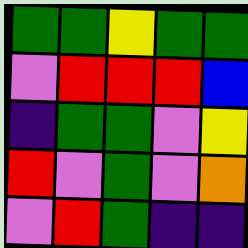[["green", "green", "yellow", "green", "green"], ["violet", "red", "red", "red", "blue"], ["indigo", "green", "green", "violet", "yellow"], ["red", "violet", "green", "violet", "orange"], ["violet", "red", "green", "indigo", "indigo"]]